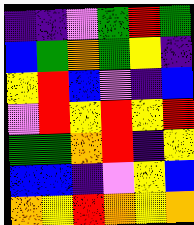[["indigo", "indigo", "violet", "green", "red", "green"], ["blue", "green", "orange", "green", "yellow", "indigo"], ["yellow", "red", "blue", "violet", "indigo", "blue"], ["violet", "red", "yellow", "red", "yellow", "red"], ["green", "green", "orange", "red", "indigo", "yellow"], ["blue", "blue", "indigo", "violet", "yellow", "blue"], ["orange", "yellow", "red", "orange", "yellow", "orange"]]